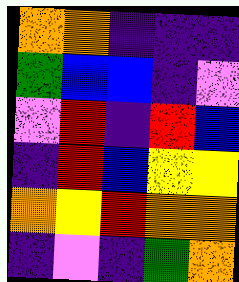[["orange", "orange", "indigo", "indigo", "indigo"], ["green", "blue", "blue", "indigo", "violet"], ["violet", "red", "indigo", "red", "blue"], ["indigo", "red", "blue", "yellow", "yellow"], ["orange", "yellow", "red", "orange", "orange"], ["indigo", "violet", "indigo", "green", "orange"]]